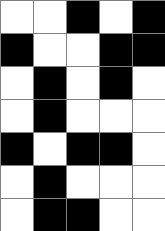[["white", "white", "black", "white", "black"], ["black", "white", "white", "black", "black"], ["white", "black", "white", "black", "white"], ["white", "black", "white", "white", "white"], ["black", "white", "black", "black", "white"], ["white", "black", "white", "white", "white"], ["white", "black", "black", "white", "white"]]